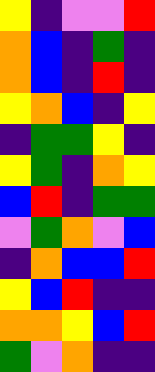[["yellow", "indigo", "violet", "violet", "red"], ["orange", "blue", "indigo", "green", "indigo"], ["orange", "blue", "indigo", "red", "indigo"], ["yellow", "orange", "blue", "indigo", "yellow"], ["indigo", "green", "green", "yellow", "indigo"], ["yellow", "green", "indigo", "orange", "yellow"], ["blue", "red", "indigo", "green", "green"], ["violet", "green", "orange", "violet", "blue"], ["indigo", "orange", "blue", "blue", "red"], ["yellow", "blue", "red", "indigo", "indigo"], ["orange", "orange", "yellow", "blue", "red"], ["green", "violet", "orange", "indigo", "indigo"]]